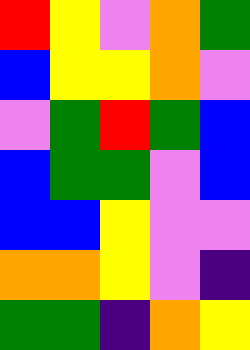[["red", "yellow", "violet", "orange", "green"], ["blue", "yellow", "yellow", "orange", "violet"], ["violet", "green", "red", "green", "blue"], ["blue", "green", "green", "violet", "blue"], ["blue", "blue", "yellow", "violet", "violet"], ["orange", "orange", "yellow", "violet", "indigo"], ["green", "green", "indigo", "orange", "yellow"]]